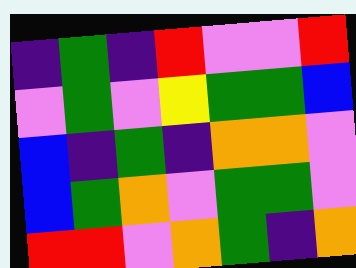[["indigo", "green", "indigo", "red", "violet", "violet", "red"], ["violet", "green", "violet", "yellow", "green", "green", "blue"], ["blue", "indigo", "green", "indigo", "orange", "orange", "violet"], ["blue", "green", "orange", "violet", "green", "green", "violet"], ["red", "red", "violet", "orange", "green", "indigo", "orange"]]